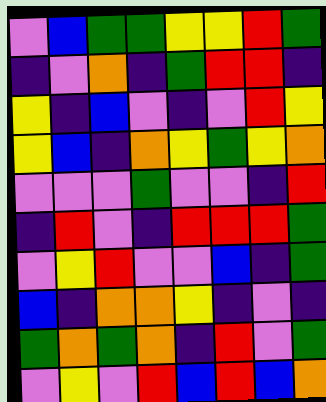[["violet", "blue", "green", "green", "yellow", "yellow", "red", "green"], ["indigo", "violet", "orange", "indigo", "green", "red", "red", "indigo"], ["yellow", "indigo", "blue", "violet", "indigo", "violet", "red", "yellow"], ["yellow", "blue", "indigo", "orange", "yellow", "green", "yellow", "orange"], ["violet", "violet", "violet", "green", "violet", "violet", "indigo", "red"], ["indigo", "red", "violet", "indigo", "red", "red", "red", "green"], ["violet", "yellow", "red", "violet", "violet", "blue", "indigo", "green"], ["blue", "indigo", "orange", "orange", "yellow", "indigo", "violet", "indigo"], ["green", "orange", "green", "orange", "indigo", "red", "violet", "green"], ["violet", "yellow", "violet", "red", "blue", "red", "blue", "orange"]]